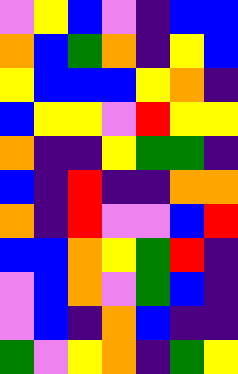[["violet", "yellow", "blue", "violet", "indigo", "blue", "blue"], ["orange", "blue", "green", "orange", "indigo", "yellow", "blue"], ["yellow", "blue", "blue", "blue", "yellow", "orange", "indigo"], ["blue", "yellow", "yellow", "violet", "red", "yellow", "yellow"], ["orange", "indigo", "indigo", "yellow", "green", "green", "indigo"], ["blue", "indigo", "red", "indigo", "indigo", "orange", "orange"], ["orange", "indigo", "red", "violet", "violet", "blue", "red"], ["blue", "blue", "orange", "yellow", "green", "red", "indigo"], ["violet", "blue", "orange", "violet", "green", "blue", "indigo"], ["violet", "blue", "indigo", "orange", "blue", "indigo", "indigo"], ["green", "violet", "yellow", "orange", "indigo", "green", "yellow"]]